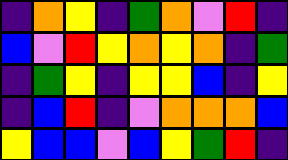[["indigo", "orange", "yellow", "indigo", "green", "orange", "violet", "red", "indigo"], ["blue", "violet", "red", "yellow", "orange", "yellow", "orange", "indigo", "green"], ["indigo", "green", "yellow", "indigo", "yellow", "yellow", "blue", "indigo", "yellow"], ["indigo", "blue", "red", "indigo", "violet", "orange", "orange", "orange", "blue"], ["yellow", "blue", "blue", "violet", "blue", "yellow", "green", "red", "indigo"]]